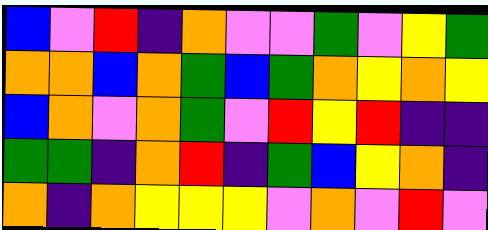[["blue", "violet", "red", "indigo", "orange", "violet", "violet", "green", "violet", "yellow", "green"], ["orange", "orange", "blue", "orange", "green", "blue", "green", "orange", "yellow", "orange", "yellow"], ["blue", "orange", "violet", "orange", "green", "violet", "red", "yellow", "red", "indigo", "indigo"], ["green", "green", "indigo", "orange", "red", "indigo", "green", "blue", "yellow", "orange", "indigo"], ["orange", "indigo", "orange", "yellow", "yellow", "yellow", "violet", "orange", "violet", "red", "violet"]]